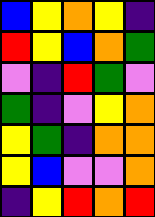[["blue", "yellow", "orange", "yellow", "indigo"], ["red", "yellow", "blue", "orange", "green"], ["violet", "indigo", "red", "green", "violet"], ["green", "indigo", "violet", "yellow", "orange"], ["yellow", "green", "indigo", "orange", "orange"], ["yellow", "blue", "violet", "violet", "orange"], ["indigo", "yellow", "red", "orange", "red"]]